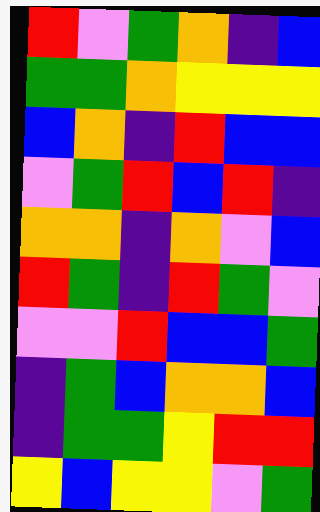[["red", "violet", "green", "orange", "indigo", "blue"], ["green", "green", "orange", "yellow", "yellow", "yellow"], ["blue", "orange", "indigo", "red", "blue", "blue"], ["violet", "green", "red", "blue", "red", "indigo"], ["orange", "orange", "indigo", "orange", "violet", "blue"], ["red", "green", "indigo", "red", "green", "violet"], ["violet", "violet", "red", "blue", "blue", "green"], ["indigo", "green", "blue", "orange", "orange", "blue"], ["indigo", "green", "green", "yellow", "red", "red"], ["yellow", "blue", "yellow", "yellow", "violet", "green"]]